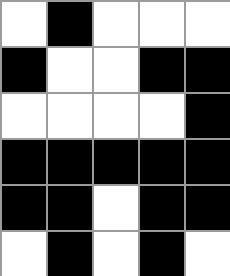[["white", "black", "white", "white", "white"], ["black", "white", "white", "black", "black"], ["white", "white", "white", "white", "black"], ["black", "black", "black", "black", "black"], ["black", "black", "white", "black", "black"], ["white", "black", "white", "black", "white"]]